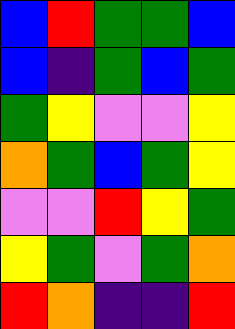[["blue", "red", "green", "green", "blue"], ["blue", "indigo", "green", "blue", "green"], ["green", "yellow", "violet", "violet", "yellow"], ["orange", "green", "blue", "green", "yellow"], ["violet", "violet", "red", "yellow", "green"], ["yellow", "green", "violet", "green", "orange"], ["red", "orange", "indigo", "indigo", "red"]]